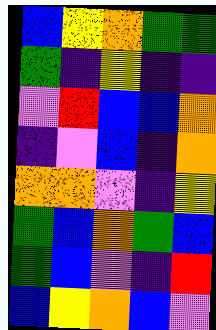[["blue", "yellow", "orange", "green", "green"], ["green", "indigo", "yellow", "indigo", "indigo"], ["violet", "red", "blue", "blue", "orange"], ["indigo", "violet", "blue", "indigo", "orange"], ["orange", "orange", "violet", "indigo", "yellow"], ["green", "blue", "orange", "green", "blue"], ["green", "blue", "violet", "indigo", "red"], ["blue", "yellow", "orange", "blue", "violet"]]